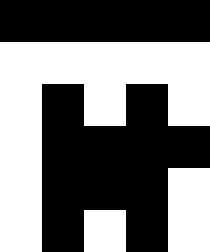[["black", "black", "black", "black", "black"], ["white", "white", "white", "white", "white"], ["white", "black", "white", "black", "white"], ["white", "black", "black", "black", "black"], ["white", "black", "black", "black", "white"], ["white", "black", "white", "black", "white"]]